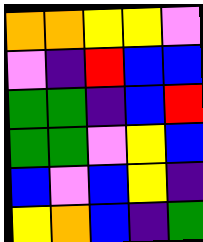[["orange", "orange", "yellow", "yellow", "violet"], ["violet", "indigo", "red", "blue", "blue"], ["green", "green", "indigo", "blue", "red"], ["green", "green", "violet", "yellow", "blue"], ["blue", "violet", "blue", "yellow", "indigo"], ["yellow", "orange", "blue", "indigo", "green"]]